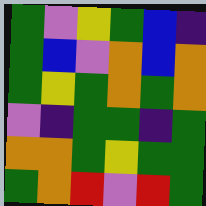[["green", "violet", "yellow", "green", "blue", "indigo"], ["green", "blue", "violet", "orange", "blue", "orange"], ["green", "yellow", "green", "orange", "green", "orange"], ["violet", "indigo", "green", "green", "indigo", "green"], ["orange", "orange", "green", "yellow", "green", "green"], ["green", "orange", "red", "violet", "red", "green"]]